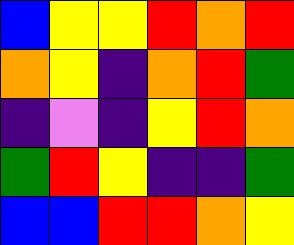[["blue", "yellow", "yellow", "red", "orange", "red"], ["orange", "yellow", "indigo", "orange", "red", "green"], ["indigo", "violet", "indigo", "yellow", "red", "orange"], ["green", "red", "yellow", "indigo", "indigo", "green"], ["blue", "blue", "red", "red", "orange", "yellow"]]